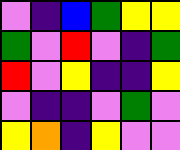[["violet", "indigo", "blue", "green", "yellow", "yellow"], ["green", "violet", "red", "violet", "indigo", "green"], ["red", "violet", "yellow", "indigo", "indigo", "yellow"], ["violet", "indigo", "indigo", "violet", "green", "violet"], ["yellow", "orange", "indigo", "yellow", "violet", "violet"]]